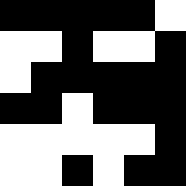[["black", "black", "black", "black", "black", "white"], ["white", "white", "black", "white", "white", "black"], ["white", "black", "black", "black", "black", "black"], ["black", "black", "white", "black", "black", "black"], ["white", "white", "white", "white", "white", "black"], ["white", "white", "black", "white", "black", "black"]]